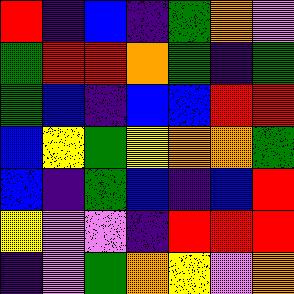[["red", "indigo", "blue", "indigo", "green", "orange", "violet"], ["green", "red", "red", "orange", "green", "indigo", "green"], ["green", "blue", "indigo", "blue", "blue", "red", "red"], ["blue", "yellow", "green", "yellow", "orange", "orange", "green"], ["blue", "indigo", "green", "blue", "indigo", "blue", "red"], ["yellow", "violet", "violet", "indigo", "red", "red", "red"], ["indigo", "violet", "green", "orange", "yellow", "violet", "orange"]]